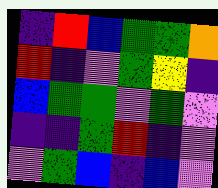[["indigo", "red", "blue", "green", "green", "orange"], ["red", "indigo", "violet", "green", "yellow", "indigo"], ["blue", "green", "green", "violet", "green", "violet"], ["indigo", "indigo", "green", "red", "indigo", "violet"], ["violet", "green", "blue", "indigo", "blue", "violet"]]